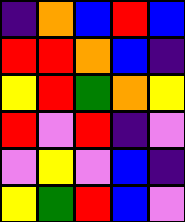[["indigo", "orange", "blue", "red", "blue"], ["red", "red", "orange", "blue", "indigo"], ["yellow", "red", "green", "orange", "yellow"], ["red", "violet", "red", "indigo", "violet"], ["violet", "yellow", "violet", "blue", "indigo"], ["yellow", "green", "red", "blue", "violet"]]